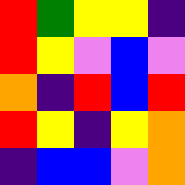[["red", "green", "yellow", "yellow", "indigo"], ["red", "yellow", "violet", "blue", "violet"], ["orange", "indigo", "red", "blue", "red"], ["red", "yellow", "indigo", "yellow", "orange"], ["indigo", "blue", "blue", "violet", "orange"]]